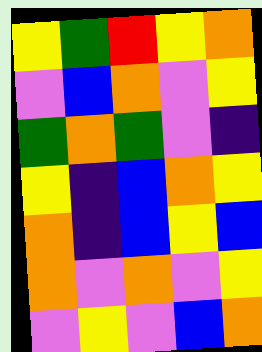[["yellow", "green", "red", "yellow", "orange"], ["violet", "blue", "orange", "violet", "yellow"], ["green", "orange", "green", "violet", "indigo"], ["yellow", "indigo", "blue", "orange", "yellow"], ["orange", "indigo", "blue", "yellow", "blue"], ["orange", "violet", "orange", "violet", "yellow"], ["violet", "yellow", "violet", "blue", "orange"]]